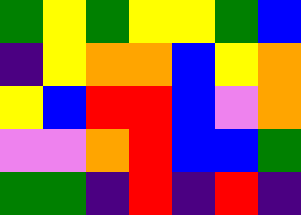[["green", "yellow", "green", "yellow", "yellow", "green", "blue"], ["indigo", "yellow", "orange", "orange", "blue", "yellow", "orange"], ["yellow", "blue", "red", "red", "blue", "violet", "orange"], ["violet", "violet", "orange", "red", "blue", "blue", "green"], ["green", "green", "indigo", "red", "indigo", "red", "indigo"]]